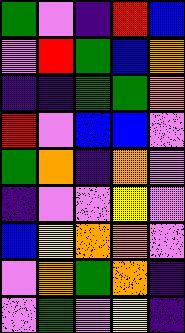[["green", "violet", "indigo", "red", "blue"], ["violet", "red", "green", "blue", "orange"], ["indigo", "indigo", "green", "green", "orange"], ["red", "violet", "blue", "blue", "violet"], ["green", "orange", "indigo", "orange", "violet"], ["indigo", "violet", "violet", "yellow", "violet"], ["blue", "yellow", "orange", "orange", "violet"], ["violet", "orange", "green", "orange", "indigo"], ["violet", "green", "violet", "yellow", "indigo"]]